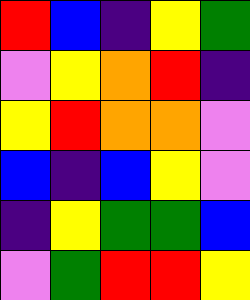[["red", "blue", "indigo", "yellow", "green"], ["violet", "yellow", "orange", "red", "indigo"], ["yellow", "red", "orange", "orange", "violet"], ["blue", "indigo", "blue", "yellow", "violet"], ["indigo", "yellow", "green", "green", "blue"], ["violet", "green", "red", "red", "yellow"]]